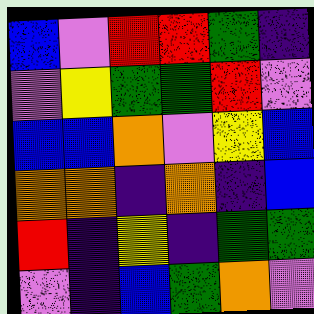[["blue", "violet", "red", "red", "green", "indigo"], ["violet", "yellow", "green", "green", "red", "violet"], ["blue", "blue", "orange", "violet", "yellow", "blue"], ["orange", "orange", "indigo", "orange", "indigo", "blue"], ["red", "indigo", "yellow", "indigo", "green", "green"], ["violet", "indigo", "blue", "green", "orange", "violet"]]